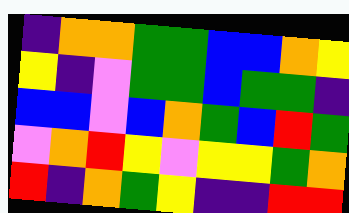[["indigo", "orange", "orange", "green", "green", "blue", "blue", "orange", "yellow"], ["yellow", "indigo", "violet", "green", "green", "blue", "green", "green", "indigo"], ["blue", "blue", "violet", "blue", "orange", "green", "blue", "red", "green"], ["violet", "orange", "red", "yellow", "violet", "yellow", "yellow", "green", "orange"], ["red", "indigo", "orange", "green", "yellow", "indigo", "indigo", "red", "red"]]